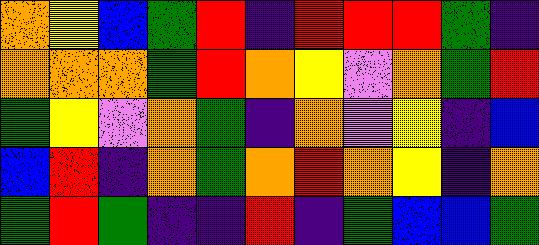[["orange", "yellow", "blue", "green", "red", "indigo", "red", "red", "red", "green", "indigo"], ["orange", "orange", "orange", "green", "red", "orange", "yellow", "violet", "orange", "green", "red"], ["green", "yellow", "violet", "orange", "green", "indigo", "orange", "violet", "yellow", "indigo", "blue"], ["blue", "red", "indigo", "orange", "green", "orange", "red", "orange", "yellow", "indigo", "orange"], ["green", "red", "green", "indigo", "indigo", "red", "indigo", "green", "blue", "blue", "green"]]